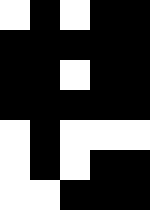[["white", "black", "white", "black", "black"], ["black", "black", "black", "black", "black"], ["black", "black", "white", "black", "black"], ["black", "black", "black", "black", "black"], ["white", "black", "white", "white", "white"], ["white", "black", "white", "black", "black"], ["white", "white", "black", "black", "black"]]